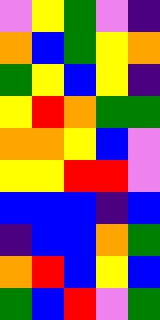[["violet", "yellow", "green", "violet", "indigo"], ["orange", "blue", "green", "yellow", "orange"], ["green", "yellow", "blue", "yellow", "indigo"], ["yellow", "red", "orange", "green", "green"], ["orange", "orange", "yellow", "blue", "violet"], ["yellow", "yellow", "red", "red", "violet"], ["blue", "blue", "blue", "indigo", "blue"], ["indigo", "blue", "blue", "orange", "green"], ["orange", "red", "blue", "yellow", "blue"], ["green", "blue", "red", "violet", "green"]]